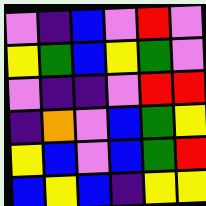[["violet", "indigo", "blue", "violet", "red", "violet"], ["yellow", "green", "blue", "yellow", "green", "violet"], ["violet", "indigo", "indigo", "violet", "red", "red"], ["indigo", "orange", "violet", "blue", "green", "yellow"], ["yellow", "blue", "violet", "blue", "green", "red"], ["blue", "yellow", "blue", "indigo", "yellow", "yellow"]]